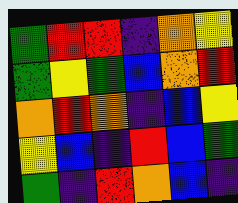[["green", "red", "red", "indigo", "orange", "yellow"], ["green", "yellow", "green", "blue", "orange", "red"], ["orange", "red", "orange", "indigo", "blue", "yellow"], ["yellow", "blue", "indigo", "red", "blue", "green"], ["green", "indigo", "red", "orange", "blue", "indigo"]]